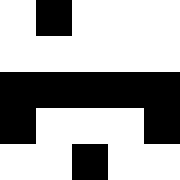[["white", "black", "white", "white", "white"], ["white", "white", "white", "white", "white"], ["black", "black", "black", "black", "black"], ["black", "white", "white", "white", "black"], ["white", "white", "black", "white", "white"]]